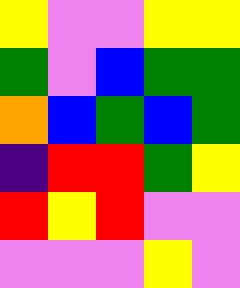[["yellow", "violet", "violet", "yellow", "yellow"], ["green", "violet", "blue", "green", "green"], ["orange", "blue", "green", "blue", "green"], ["indigo", "red", "red", "green", "yellow"], ["red", "yellow", "red", "violet", "violet"], ["violet", "violet", "violet", "yellow", "violet"]]